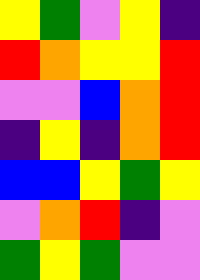[["yellow", "green", "violet", "yellow", "indigo"], ["red", "orange", "yellow", "yellow", "red"], ["violet", "violet", "blue", "orange", "red"], ["indigo", "yellow", "indigo", "orange", "red"], ["blue", "blue", "yellow", "green", "yellow"], ["violet", "orange", "red", "indigo", "violet"], ["green", "yellow", "green", "violet", "violet"]]